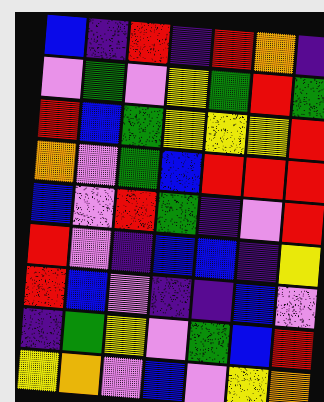[["blue", "indigo", "red", "indigo", "red", "orange", "indigo"], ["violet", "green", "violet", "yellow", "green", "red", "green"], ["red", "blue", "green", "yellow", "yellow", "yellow", "red"], ["orange", "violet", "green", "blue", "red", "red", "red"], ["blue", "violet", "red", "green", "indigo", "violet", "red"], ["red", "violet", "indigo", "blue", "blue", "indigo", "yellow"], ["red", "blue", "violet", "indigo", "indigo", "blue", "violet"], ["indigo", "green", "yellow", "violet", "green", "blue", "red"], ["yellow", "orange", "violet", "blue", "violet", "yellow", "orange"]]